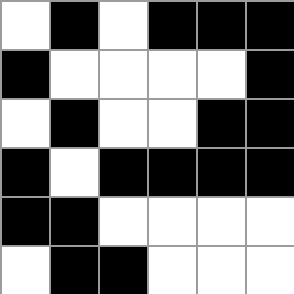[["white", "black", "white", "black", "black", "black"], ["black", "white", "white", "white", "white", "black"], ["white", "black", "white", "white", "black", "black"], ["black", "white", "black", "black", "black", "black"], ["black", "black", "white", "white", "white", "white"], ["white", "black", "black", "white", "white", "white"]]